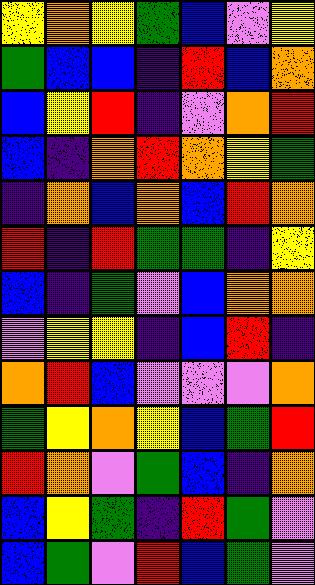[["yellow", "orange", "yellow", "green", "blue", "violet", "yellow"], ["green", "blue", "blue", "indigo", "red", "blue", "orange"], ["blue", "yellow", "red", "indigo", "violet", "orange", "red"], ["blue", "indigo", "orange", "red", "orange", "yellow", "green"], ["indigo", "orange", "blue", "orange", "blue", "red", "orange"], ["red", "indigo", "red", "green", "green", "indigo", "yellow"], ["blue", "indigo", "green", "violet", "blue", "orange", "orange"], ["violet", "yellow", "yellow", "indigo", "blue", "red", "indigo"], ["orange", "red", "blue", "violet", "violet", "violet", "orange"], ["green", "yellow", "orange", "yellow", "blue", "green", "red"], ["red", "orange", "violet", "green", "blue", "indigo", "orange"], ["blue", "yellow", "green", "indigo", "red", "green", "violet"], ["blue", "green", "violet", "red", "blue", "green", "violet"]]